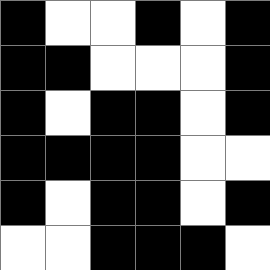[["black", "white", "white", "black", "white", "black"], ["black", "black", "white", "white", "white", "black"], ["black", "white", "black", "black", "white", "black"], ["black", "black", "black", "black", "white", "white"], ["black", "white", "black", "black", "white", "black"], ["white", "white", "black", "black", "black", "white"]]